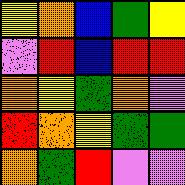[["yellow", "orange", "blue", "green", "yellow"], ["violet", "red", "blue", "red", "red"], ["orange", "yellow", "green", "orange", "violet"], ["red", "orange", "yellow", "green", "green"], ["orange", "green", "red", "violet", "violet"]]